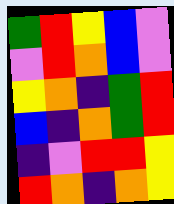[["green", "red", "yellow", "blue", "violet"], ["violet", "red", "orange", "blue", "violet"], ["yellow", "orange", "indigo", "green", "red"], ["blue", "indigo", "orange", "green", "red"], ["indigo", "violet", "red", "red", "yellow"], ["red", "orange", "indigo", "orange", "yellow"]]